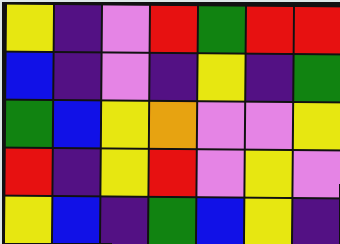[["yellow", "indigo", "violet", "red", "green", "red", "red"], ["blue", "indigo", "violet", "indigo", "yellow", "indigo", "green"], ["green", "blue", "yellow", "orange", "violet", "violet", "yellow"], ["red", "indigo", "yellow", "red", "violet", "yellow", "violet"], ["yellow", "blue", "indigo", "green", "blue", "yellow", "indigo"]]